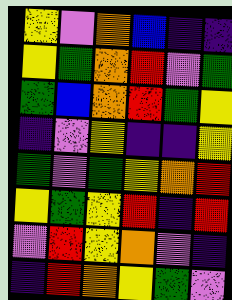[["yellow", "violet", "orange", "blue", "indigo", "indigo"], ["yellow", "green", "orange", "red", "violet", "green"], ["green", "blue", "orange", "red", "green", "yellow"], ["indigo", "violet", "yellow", "indigo", "indigo", "yellow"], ["green", "violet", "green", "yellow", "orange", "red"], ["yellow", "green", "yellow", "red", "indigo", "red"], ["violet", "red", "yellow", "orange", "violet", "indigo"], ["indigo", "red", "orange", "yellow", "green", "violet"]]